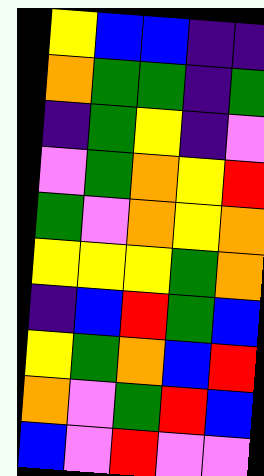[["yellow", "blue", "blue", "indigo", "indigo"], ["orange", "green", "green", "indigo", "green"], ["indigo", "green", "yellow", "indigo", "violet"], ["violet", "green", "orange", "yellow", "red"], ["green", "violet", "orange", "yellow", "orange"], ["yellow", "yellow", "yellow", "green", "orange"], ["indigo", "blue", "red", "green", "blue"], ["yellow", "green", "orange", "blue", "red"], ["orange", "violet", "green", "red", "blue"], ["blue", "violet", "red", "violet", "violet"]]